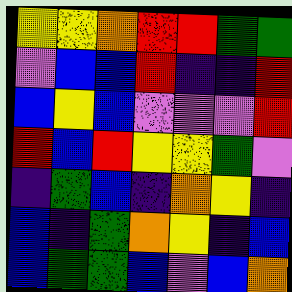[["yellow", "yellow", "orange", "red", "red", "green", "green"], ["violet", "blue", "blue", "red", "indigo", "indigo", "red"], ["blue", "yellow", "blue", "violet", "violet", "violet", "red"], ["red", "blue", "red", "yellow", "yellow", "green", "violet"], ["indigo", "green", "blue", "indigo", "orange", "yellow", "indigo"], ["blue", "indigo", "green", "orange", "yellow", "indigo", "blue"], ["blue", "green", "green", "blue", "violet", "blue", "orange"]]